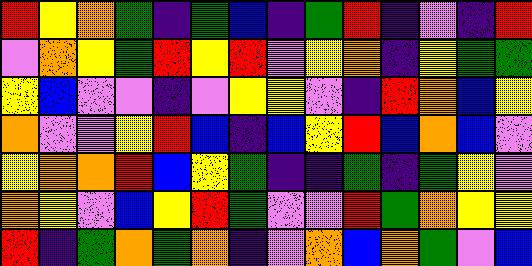[["red", "yellow", "orange", "green", "indigo", "green", "blue", "indigo", "green", "red", "indigo", "violet", "indigo", "red"], ["violet", "orange", "yellow", "green", "red", "yellow", "red", "violet", "yellow", "orange", "indigo", "yellow", "green", "green"], ["yellow", "blue", "violet", "violet", "indigo", "violet", "yellow", "yellow", "violet", "indigo", "red", "orange", "blue", "yellow"], ["orange", "violet", "violet", "yellow", "red", "blue", "indigo", "blue", "yellow", "red", "blue", "orange", "blue", "violet"], ["yellow", "orange", "orange", "red", "blue", "yellow", "green", "indigo", "indigo", "green", "indigo", "green", "yellow", "violet"], ["orange", "yellow", "violet", "blue", "yellow", "red", "green", "violet", "violet", "red", "green", "orange", "yellow", "yellow"], ["red", "indigo", "green", "orange", "green", "orange", "indigo", "violet", "orange", "blue", "orange", "green", "violet", "blue"]]